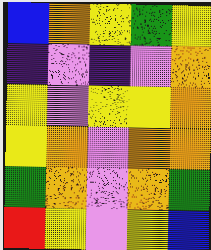[["blue", "orange", "yellow", "green", "yellow"], ["indigo", "violet", "indigo", "violet", "orange"], ["yellow", "violet", "yellow", "yellow", "orange"], ["yellow", "orange", "violet", "orange", "orange"], ["green", "orange", "violet", "orange", "green"], ["red", "yellow", "violet", "yellow", "blue"]]